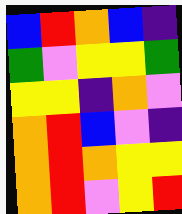[["blue", "red", "orange", "blue", "indigo"], ["green", "violet", "yellow", "yellow", "green"], ["yellow", "yellow", "indigo", "orange", "violet"], ["orange", "red", "blue", "violet", "indigo"], ["orange", "red", "orange", "yellow", "yellow"], ["orange", "red", "violet", "yellow", "red"]]